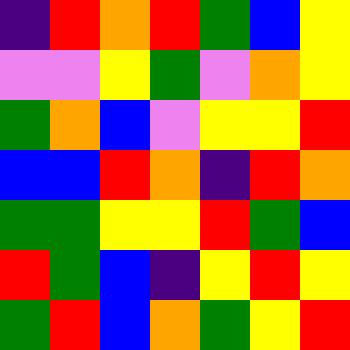[["indigo", "red", "orange", "red", "green", "blue", "yellow"], ["violet", "violet", "yellow", "green", "violet", "orange", "yellow"], ["green", "orange", "blue", "violet", "yellow", "yellow", "red"], ["blue", "blue", "red", "orange", "indigo", "red", "orange"], ["green", "green", "yellow", "yellow", "red", "green", "blue"], ["red", "green", "blue", "indigo", "yellow", "red", "yellow"], ["green", "red", "blue", "orange", "green", "yellow", "red"]]